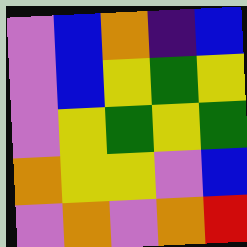[["violet", "blue", "orange", "indigo", "blue"], ["violet", "blue", "yellow", "green", "yellow"], ["violet", "yellow", "green", "yellow", "green"], ["orange", "yellow", "yellow", "violet", "blue"], ["violet", "orange", "violet", "orange", "red"]]